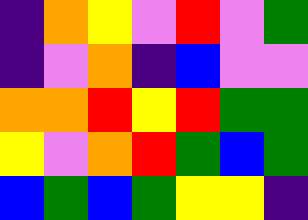[["indigo", "orange", "yellow", "violet", "red", "violet", "green"], ["indigo", "violet", "orange", "indigo", "blue", "violet", "violet"], ["orange", "orange", "red", "yellow", "red", "green", "green"], ["yellow", "violet", "orange", "red", "green", "blue", "green"], ["blue", "green", "blue", "green", "yellow", "yellow", "indigo"]]